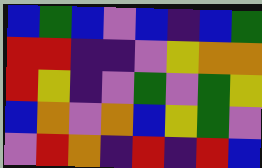[["blue", "green", "blue", "violet", "blue", "indigo", "blue", "green"], ["red", "red", "indigo", "indigo", "violet", "yellow", "orange", "orange"], ["red", "yellow", "indigo", "violet", "green", "violet", "green", "yellow"], ["blue", "orange", "violet", "orange", "blue", "yellow", "green", "violet"], ["violet", "red", "orange", "indigo", "red", "indigo", "red", "blue"]]